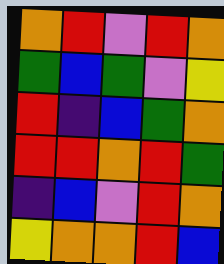[["orange", "red", "violet", "red", "orange"], ["green", "blue", "green", "violet", "yellow"], ["red", "indigo", "blue", "green", "orange"], ["red", "red", "orange", "red", "green"], ["indigo", "blue", "violet", "red", "orange"], ["yellow", "orange", "orange", "red", "blue"]]